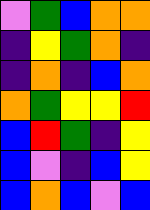[["violet", "green", "blue", "orange", "orange"], ["indigo", "yellow", "green", "orange", "indigo"], ["indigo", "orange", "indigo", "blue", "orange"], ["orange", "green", "yellow", "yellow", "red"], ["blue", "red", "green", "indigo", "yellow"], ["blue", "violet", "indigo", "blue", "yellow"], ["blue", "orange", "blue", "violet", "blue"]]